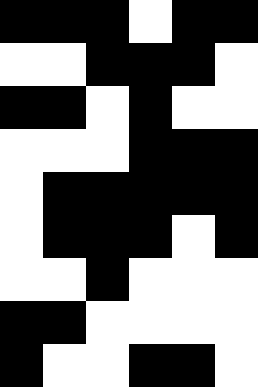[["black", "black", "black", "white", "black", "black"], ["white", "white", "black", "black", "black", "white"], ["black", "black", "white", "black", "white", "white"], ["white", "white", "white", "black", "black", "black"], ["white", "black", "black", "black", "black", "black"], ["white", "black", "black", "black", "white", "black"], ["white", "white", "black", "white", "white", "white"], ["black", "black", "white", "white", "white", "white"], ["black", "white", "white", "black", "black", "white"]]